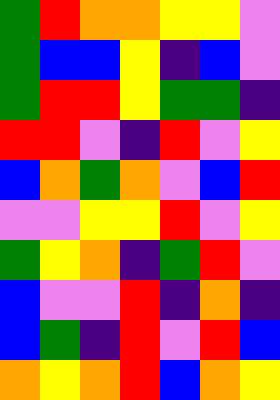[["green", "red", "orange", "orange", "yellow", "yellow", "violet"], ["green", "blue", "blue", "yellow", "indigo", "blue", "violet"], ["green", "red", "red", "yellow", "green", "green", "indigo"], ["red", "red", "violet", "indigo", "red", "violet", "yellow"], ["blue", "orange", "green", "orange", "violet", "blue", "red"], ["violet", "violet", "yellow", "yellow", "red", "violet", "yellow"], ["green", "yellow", "orange", "indigo", "green", "red", "violet"], ["blue", "violet", "violet", "red", "indigo", "orange", "indigo"], ["blue", "green", "indigo", "red", "violet", "red", "blue"], ["orange", "yellow", "orange", "red", "blue", "orange", "yellow"]]